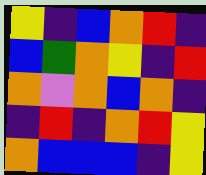[["yellow", "indigo", "blue", "orange", "red", "indigo"], ["blue", "green", "orange", "yellow", "indigo", "red"], ["orange", "violet", "orange", "blue", "orange", "indigo"], ["indigo", "red", "indigo", "orange", "red", "yellow"], ["orange", "blue", "blue", "blue", "indigo", "yellow"]]